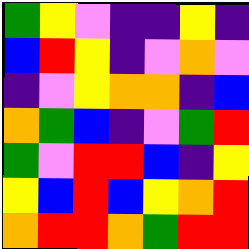[["green", "yellow", "violet", "indigo", "indigo", "yellow", "indigo"], ["blue", "red", "yellow", "indigo", "violet", "orange", "violet"], ["indigo", "violet", "yellow", "orange", "orange", "indigo", "blue"], ["orange", "green", "blue", "indigo", "violet", "green", "red"], ["green", "violet", "red", "red", "blue", "indigo", "yellow"], ["yellow", "blue", "red", "blue", "yellow", "orange", "red"], ["orange", "red", "red", "orange", "green", "red", "red"]]